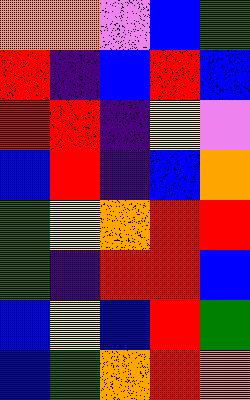[["orange", "orange", "violet", "blue", "green"], ["red", "indigo", "blue", "red", "blue"], ["red", "red", "indigo", "yellow", "violet"], ["blue", "red", "indigo", "blue", "orange"], ["green", "yellow", "orange", "red", "red"], ["green", "indigo", "red", "red", "blue"], ["blue", "yellow", "blue", "red", "green"], ["blue", "green", "orange", "red", "orange"]]